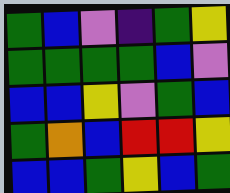[["green", "blue", "violet", "indigo", "green", "yellow"], ["green", "green", "green", "green", "blue", "violet"], ["blue", "blue", "yellow", "violet", "green", "blue"], ["green", "orange", "blue", "red", "red", "yellow"], ["blue", "blue", "green", "yellow", "blue", "green"]]